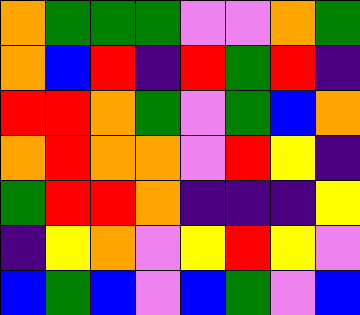[["orange", "green", "green", "green", "violet", "violet", "orange", "green"], ["orange", "blue", "red", "indigo", "red", "green", "red", "indigo"], ["red", "red", "orange", "green", "violet", "green", "blue", "orange"], ["orange", "red", "orange", "orange", "violet", "red", "yellow", "indigo"], ["green", "red", "red", "orange", "indigo", "indigo", "indigo", "yellow"], ["indigo", "yellow", "orange", "violet", "yellow", "red", "yellow", "violet"], ["blue", "green", "blue", "violet", "blue", "green", "violet", "blue"]]